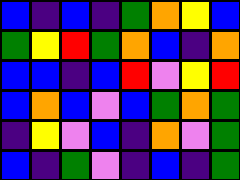[["blue", "indigo", "blue", "indigo", "green", "orange", "yellow", "blue"], ["green", "yellow", "red", "green", "orange", "blue", "indigo", "orange"], ["blue", "blue", "indigo", "blue", "red", "violet", "yellow", "red"], ["blue", "orange", "blue", "violet", "blue", "green", "orange", "green"], ["indigo", "yellow", "violet", "blue", "indigo", "orange", "violet", "green"], ["blue", "indigo", "green", "violet", "indigo", "blue", "indigo", "green"]]